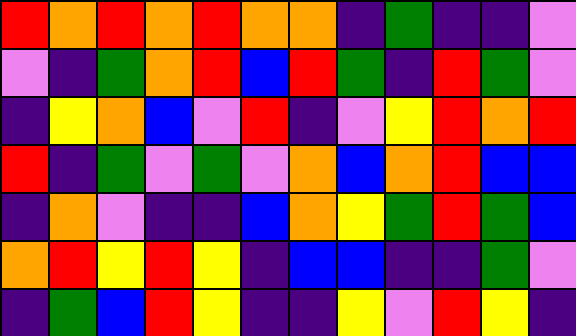[["red", "orange", "red", "orange", "red", "orange", "orange", "indigo", "green", "indigo", "indigo", "violet"], ["violet", "indigo", "green", "orange", "red", "blue", "red", "green", "indigo", "red", "green", "violet"], ["indigo", "yellow", "orange", "blue", "violet", "red", "indigo", "violet", "yellow", "red", "orange", "red"], ["red", "indigo", "green", "violet", "green", "violet", "orange", "blue", "orange", "red", "blue", "blue"], ["indigo", "orange", "violet", "indigo", "indigo", "blue", "orange", "yellow", "green", "red", "green", "blue"], ["orange", "red", "yellow", "red", "yellow", "indigo", "blue", "blue", "indigo", "indigo", "green", "violet"], ["indigo", "green", "blue", "red", "yellow", "indigo", "indigo", "yellow", "violet", "red", "yellow", "indigo"]]